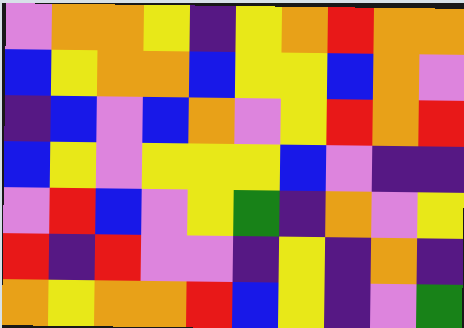[["violet", "orange", "orange", "yellow", "indigo", "yellow", "orange", "red", "orange", "orange"], ["blue", "yellow", "orange", "orange", "blue", "yellow", "yellow", "blue", "orange", "violet"], ["indigo", "blue", "violet", "blue", "orange", "violet", "yellow", "red", "orange", "red"], ["blue", "yellow", "violet", "yellow", "yellow", "yellow", "blue", "violet", "indigo", "indigo"], ["violet", "red", "blue", "violet", "yellow", "green", "indigo", "orange", "violet", "yellow"], ["red", "indigo", "red", "violet", "violet", "indigo", "yellow", "indigo", "orange", "indigo"], ["orange", "yellow", "orange", "orange", "red", "blue", "yellow", "indigo", "violet", "green"]]